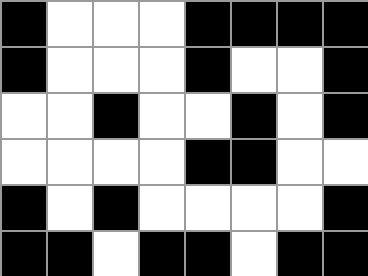[["black", "white", "white", "white", "black", "black", "black", "black"], ["black", "white", "white", "white", "black", "white", "white", "black"], ["white", "white", "black", "white", "white", "black", "white", "black"], ["white", "white", "white", "white", "black", "black", "white", "white"], ["black", "white", "black", "white", "white", "white", "white", "black"], ["black", "black", "white", "black", "black", "white", "black", "black"]]